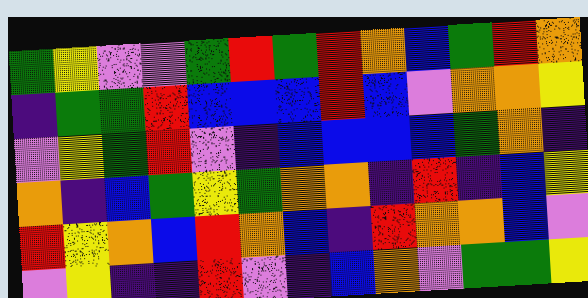[["green", "yellow", "violet", "violet", "green", "red", "green", "red", "orange", "blue", "green", "red", "orange"], ["indigo", "green", "green", "red", "blue", "blue", "blue", "red", "blue", "violet", "orange", "orange", "yellow"], ["violet", "yellow", "green", "red", "violet", "indigo", "blue", "blue", "blue", "blue", "green", "orange", "indigo"], ["orange", "indigo", "blue", "green", "yellow", "green", "orange", "orange", "indigo", "red", "indigo", "blue", "yellow"], ["red", "yellow", "orange", "blue", "red", "orange", "blue", "indigo", "red", "orange", "orange", "blue", "violet"], ["violet", "yellow", "indigo", "indigo", "red", "violet", "indigo", "blue", "orange", "violet", "green", "green", "yellow"]]